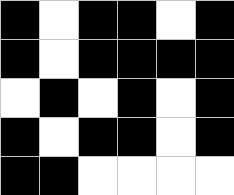[["black", "white", "black", "black", "white", "black"], ["black", "white", "black", "black", "black", "black"], ["white", "black", "white", "black", "white", "black"], ["black", "white", "black", "black", "white", "black"], ["black", "black", "white", "white", "white", "white"]]